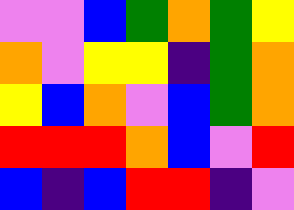[["violet", "violet", "blue", "green", "orange", "green", "yellow"], ["orange", "violet", "yellow", "yellow", "indigo", "green", "orange"], ["yellow", "blue", "orange", "violet", "blue", "green", "orange"], ["red", "red", "red", "orange", "blue", "violet", "red"], ["blue", "indigo", "blue", "red", "red", "indigo", "violet"]]